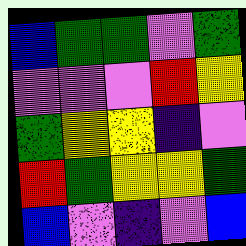[["blue", "green", "green", "violet", "green"], ["violet", "violet", "violet", "red", "yellow"], ["green", "yellow", "yellow", "indigo", "violet"], ["red", "green", "yellow", "yellow", "green"], ["blue", "violet", "indigo", "violet", "blue"]]